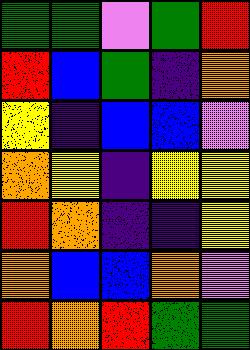[["green", "green", "violet", "green", "red"], ["red", "blue", "green", "indigo", "orange"], ["yellow", "indigo", "blue", "blue", "violet"], ["orange", "yellow", "indigo", "yellow", "yellow"], ["red", "orange", "indigo", "indigo", "yellow"], ["orange", "blue", "blue", "orange", "violet"], ["red", "orange", "red", "green", "green"]]